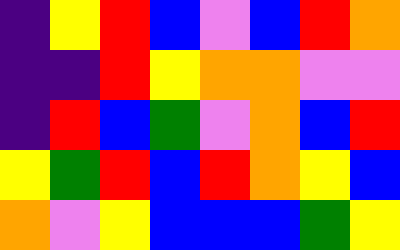[["indigo", "yellow", "red", "blue", "violet", "blue", "red", "orange"], ["indigo", "indigo", "red", "yellow", "orange", "orange", "violet", "violet"], ["indigo", "red", "blue", "green", "violet", "orange", "blue", "red"], ["yellow", "green", "red", "blue", "red", "orange", "yellow", "blue"], ["orange", "violet", "yellow", "blue", "blue", "blue", "green", "yellow"]]